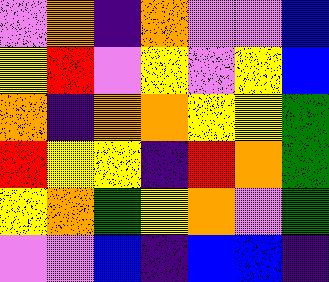[["violet", "orange", "indigo", "orange", "violet", "violet", "blue"], ["yellow", "red", "violet", "yellow", "violet", "yellow", "blue"], ["orange", "indigo", "orange", "orange", "yellow", "yellow", "green"], ["red", "yellow", "yellow", "indigo", "red", "orange", "green"], ["yellow", "orange", "green", "yellow", "orange", "violet", "green"], ["violet", "violet", "blue", "indigo", "blue", "blue", "indigo"]]